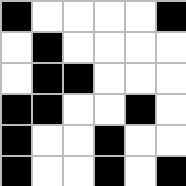[["black", "white", "white", "white", "white", "black"], ["white", "black", "white", "white", "white", "white"], ["white", "black", "black", "white", "white", "white"], ["black", "black", "white", "white", "black", "white"], ["black", "white", "white", "black", "white", "white"], ["black", "white", "white", "black", "white", "black"]]